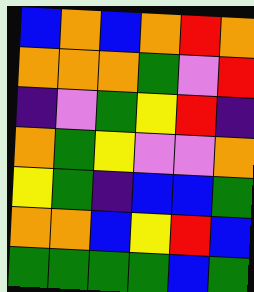[["blue", "orange", "blue", "orange", "red", "orange"], ["orange", "orange", "orange", "green", "violet", "red"], ["indigo", "violet", "green", "yellow", "red", "indigo"], ["orange", "green", "yellow", "violet", "violet", "orange"], ["yellow", "green", "indigo", "blue", "blue", "green"], ["orange", "orange", "blue", "yellow", "red", "blue"], ["green", "green", "green", "green", "blue", "green"]]